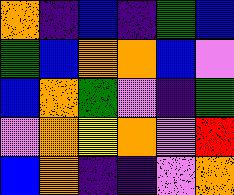[["orange", "indigo", "blue", "indigo", "green", "blue"], ["green", "blue", "orange", "orange", "blue", "violet"], ["blue", "orange", "green", "violet", "indigo", "green"], ["violet", "orange", "yellow", "orange", "violet", "red"], ["blue", "orange", "indigo", "indigo", "violet", "orange"]]